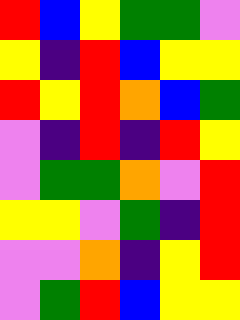[["red", "blue", "yellow", "green", "green", "violet"], ["yellow", "indigo", "red", "blue", "yellow", "yellow"], ["red", "yellow", "red", "orange", "blue", "green"], ["violet", "indigo", "red", "indigo", "red", "yellow"], ["violet", "green", "green", "orange", "violet", "red"], ["yellow", "yellow", "violet", "green", "indigo", "red"], ["violet", "violet", "orange", "indigo", "yellow", "red"], ["violet", "green", "red", "blue", "yellow", "yellow"]]